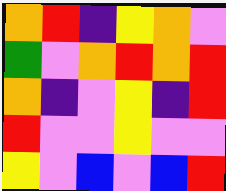[["orange", "red", "indigo", "yellow", "orange", "violet"], ["green", "violet", "orange", "red", "orange", "red"], ["orange", "indigo", "violet", "yellow", "indigo", "red"], ["red", "violet", "violet", "yellow", "violet", "violet"], ["yellow", "violet", "blue", "violet", "blue", "red"]]